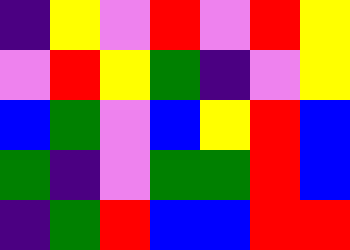[["indigo", "yellow", "violet", "red", "violet", "red", "yellow"], ["violet", "red", "yellow", "green", "indigo", "violet", "yellow"], ["blue", "green", "violet", "blue", "yellow", "red", "blue"], ["green", "indigo", "violet", "green", "green", "red", "blue"], ["indigo", "green", "red", "blue", "blue", "red", "red"]]